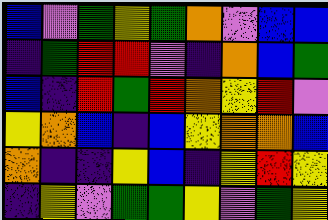[["blue", "violet", "green", "yellow", "green", "orange", "violet", "blue", "blue"], ["indigo", "green", "red", "red", "violet", "indigo", "orange", "blue", "green"], ["blue", "indigo", "red", "green", "red", "orange", "yellow", "red", "violet"], ["yellow", "orange", "blue", "indigo", "blue", "yellow", "orange", "orange", "blue"], ["orange", "indigo", "indigo", "yellow", "blue", "indigo", "yellow", "red", "yellow"], ["indigo", "yellow", "violet", "green", "green", "yellow", "violet", "green", "yellow"]]